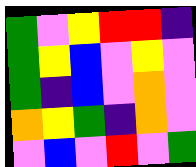[["green", "violet", "yellow", "red", "red", "indigo"], ["green", "yellow", "blue", "violet", "yellow", "violet"], ["green", "indigo", "blue", "violet", "orange", "violet"], ["orange", "yellow", "green", "indigo", "orange", "violet"], ["violet", "blue", "violet", "red", "violet", "green"]]